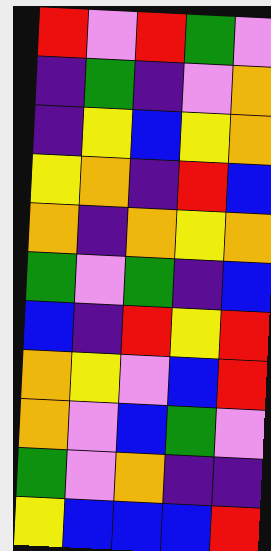[["red", "violet", "red", "green", "violet"], ["indigo", "green", "indigo", "violet", "orange"], ["indigo", "yellow", "blue", "yellow", "orange"], ["yellow", "orange", "indigo", "red", "blue"], ["orange", "indigo", "orange", "yellow", "orange"], ["green", "violet", "green", "indigo", "blue"], ["blue", "indigo", "red", "yellow", "red"], ["orange", "yellow", "violet", "blue", "red"], ["orange", "violet", "blue", "green", "violet"], ["green", "violet", "orange", "indigo", "indigo"], ["yellow", "blue", "blue", "blue", "red"]]